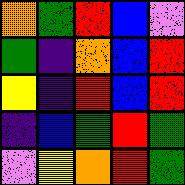[["orange", "green", "red", "blue", "violet"], ["green", "indigo", "orange", "blue", "red"], ["yellow", "indigo", "red", "blue", "red"], ["indigo", "blue", "green", "red", "green"], ["violet", "yellow", "orange", "red", "green"]]